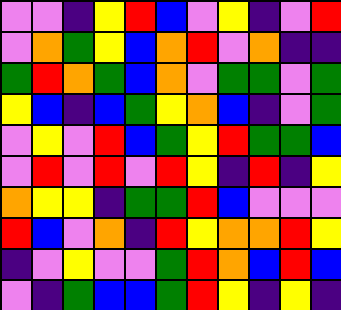[["violet", "violet", "indigo", "yellow", "red", "blue", "violet", "yellow", "indigo", "violet", "red"], ["violet", "orange", "green", "yellow", "blue", "orange", "red", "violet", "orange", "indigo", "indigo"], ["green", "red", "orange", "green", "blue", "orange", "violet", "green", "green", "violet", "green"], ["yellow", "blue", "indigo", "blue", "green", "yellow", "orange", "blue", "indigo", "violet", "green"], ["violet", "yellow", "violet", "red", "blue", "green", "yellow", "red", "green", "green", "blue"], ["violet", "red", "violet", "red", "violet", "red", "yellow", "indigo", "red", "indigo", "yellow"], ["orange", "yellow", "yellow", "indigo", "green", "green", "red", "blue", "violet", "violet", "violet"], ["red", "blue", "violet", "orange", "indigo", "red", "yellow", "orange", "orange", "red", "yellow"], ["indigo", "violet", "yellow", "violet", "violet", "green", "red", "orange", "blue", "red", "blue"], ["violet", "indigo", "green", "blue", "blue", "green", "red", "yellow", "indigo", "yellow", "indigo"]]